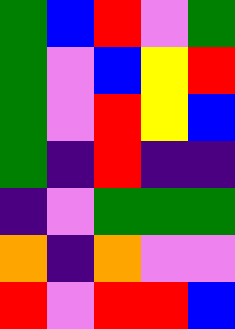[["green", "blue", "red", "violet", "green"], ["green", "violet", "blue", "yellow", "red"], ["green", "violet", "red", "yellow", "blue"], ["green", "indigo", "red", "indigo", "indigo"], ["indigo", "violet", "green", "green", "green"], ["orange", "indigo", "orange", "violet", "violet"], ["red", "violet", "red", "red", "blue"]]